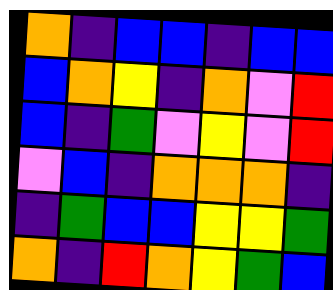[["orange", "indigo", "blue", "blue", "indigo", "blue", "blue"], ["blue", "orange", "yellow", "indigo", "orange", "violet", "red"], ["blue", "indigo", "green", "violet", "yellow", "violet", "red"], ["violet", "blue", "indigo", "orange", "orange", "orange", "indigo"], ["indigo", "green", "blue", "blue", "yellow", "yellow", "green"], ["orange", "indigo", "red", "orange", "yellow", "green", "blue"]]